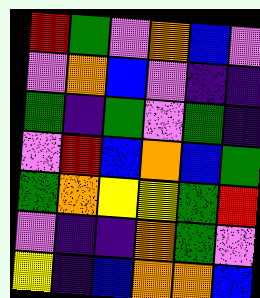[["red", "green", "violet", "orange", "blue", "violet"], ["violet", "orange", "blue", "violet", "indigo", "indigo"], ["green", "indigo", "green", "violet", "green", "indigo"], ["violet", "red", "blue", "orange", "blue", "green"], ["green", "orange", "yellow", "yellow", "green", "red"], ["violet", "indigo", "indigo", "orange", "green", "violet"], ["yellow", "indigo", "blue", "orange", "orange", "blue"]]